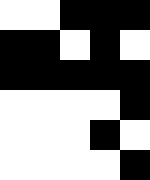[["white", "white", "black", "black", "black"], ["black", "black", "white", "black", "white"], ["black", "black", "black", "black", "black"], ["white", "white", "white", "white", "black"], ["white", "white", "white", "black", "white"], ["white", "white", "white", "white", "black"]]